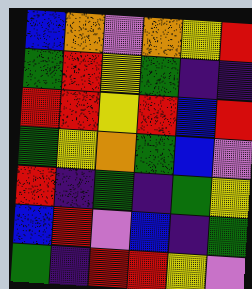[["blue", "orange", "violet", "orange", "yellow", "red"], ["green", "red", "yellow", "green", "indigo", "indigo"], ["red", "red", "yellow", "red", "blue", "red"], ["green", "yellow", "orange", "green", "blue", "violet"], ["red", "indigo", "green", "indigo", "green", "yellow"], ["blue", "red", "violet", "blue", "indigo", "green"], ["green", "indigo", "red", "red", "yellow", "violet"]]